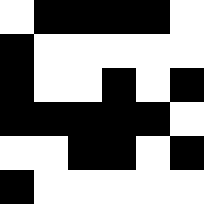[["white", "black", "black", "black", "black", "white"], ["black", "white", "white", "white", "white", "white"], ["black", "white", "white", "black", "white", "black"], ["black", "black", "black", "black", "black", "white"], ["white", "white", "black", "black", "white", "black"], ["black", "white", "white", "white", "white", "white"]]